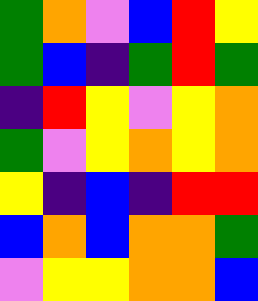[["green", "orange", "violet", "blue", "red", "yellow"], ["green", "blue", "indigo", "green", "red", "green"], ["indigo", "red", "yellow", "violet", "yellow", "orange"], ["green", "violet", "yellow", "orange", "yellow", "orange"], ["yellow", "indigo", "blue", "indigo", "red", "red"], ["blue", "orange", "blue", "orange", "orange", "green"], ["violet", "yellow", "yellow", "orange", "orange", "blue"]]